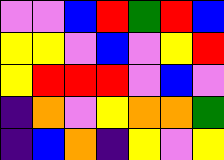[["violet", "violet", "blue", "red", "green", "red", "blue"], ["yellow", "yellow", "violet", "blue", "violet", "yellow", "red"], ["yellow", "red", "red", "red", "violet", "blue", "violet"], ["indigo", "orange", "violet", "yellow", "orange", "orange", "green"], ["indigo", "blue", "orange", "indigo", "yellow", "violet", "yellow"]]